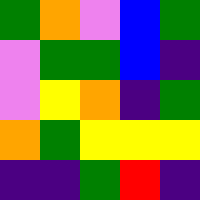[["green", "orange", "violet", "blue", "green"], ["violet", "green", "green", "blue", "indigo"], ["violet", "yellow", "orange", "indigo", "green"], ["orange", "green", "yellow", "yellow", "yellow"], ["indigo", "indigo", "green", "red", "indigo"]]